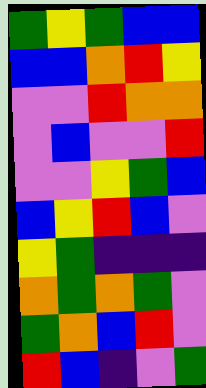[["green", "yellow", "green", "blue", "blue"], ["blue", "blue", "orange", "red", "yellow"], ["violet", "violet", "red", "orange", "orange"], ["violet", "blue", "violet", "violet", "red"], ["violet", "violet", "yellow", "green", "blue"], ["blue", "yellow", "red", "blue", "violet"], ["yellow", "green", "indigo", "indigo", "indigo"], ["orange", "green", "orange", "green", "violet"], ["green", "orange", "blue", "red", "violet"], ["red", "blue", "indigo", "violet", "green"]]